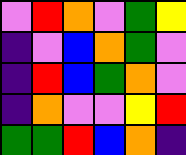[["violet", "red", "orange", "violet", "green", "yellow"], ["indigo", "violet", "blue", "orange", "green", "violet"], ["indigo", "red", "blue", "green", "orange", "violet"], ["indigo", "orange", "violet", "violet", "yellow", "red"], ["green", "green", "red", "blue", "orange", "indigo"]]